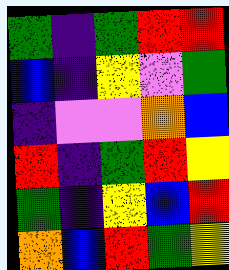[["green", "indigo", "green", "red", "red"], ["blue", "indigo", "yellow", "violet", "green"], ["indigo", "violet", "violet", "orange", "blue"], ["red", "indigo", "green", "red", "yellow"], ["green", "indigo", "yellow", "blue", "red"], ["orange", "blue", "red", "green", "yellow"]]